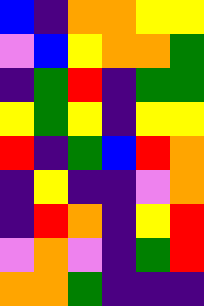[["blue", "indigo", "orange", "orange", "yellow", "yellow"], ["violet", "blue", "yellow", "orange", "orange", "green"], ["indigo", "green", "red", "indigo", "green", "green"], ["yellow", "green", "yellow", "indigo", "yellow", "yellow"], ["red", "indigo", "green", "blue", "red", "orange"], ["indigo", "yellow", "indigo", "indigo", "violet", "orange"], ["indigo", "red", "orange", "indigo", "yellow", "red"], ["violet", "orange", "violet", "indigo", "green", "red"], ["orange", "orange", "green", "indigo", "indigo", "indigo"]]